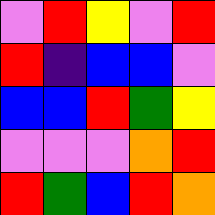[["violet", "red", "yellow", "violet", "red"], ["red", "indigo", "blue", "blue", "violet"], ["blue", "blue", "red", "green", "yellow"], ["violet", "violet", "violet", "orange", "red"], ["red", "green", "blue", "red", "orange"]]